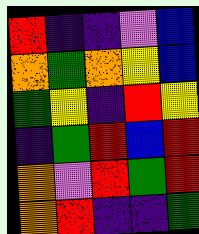[["red", "indigo", "indigo", "violet", "blue"], ["orange", "green", "orange", "yellow", "blue"], ["green", "yellow", "indigo", "red", "yellow"], ["indigo", "green", "red", "blue", "red"], ["orange", "violet", "red", "green", "red"], ["orange", "red", "indigo", "indigo", "green"]]